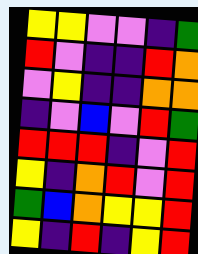[["yellow", "yellow", "violet", "violet", "indigo", "green"], ["red", "violet", "indigo", "indigo", "red", "orange"], ["violet", "yellow", "indigo", "indigo", "orange", "orange"], ["indigo", "violet", "blue", "violet", "red", "green"], ["red", "red", "red", "indigo", "violet", "red"], ["yellow", "indigo", "orange", "red", "violet", "red"], ["green", "blue", "orange", "yellow", "yellow", "red"], ["yellow", "indigo", "red", "indigo", "yellow", "red"]]